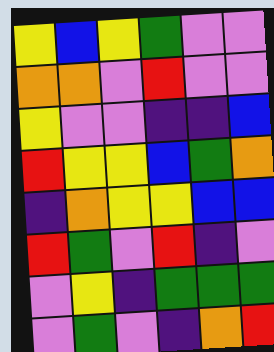[["yellow", "blue", "yellow", "green", "violet", "violet"], ["orange", "orange", "violet", "red", "violet", "violet"], ["yellow", "violet", "violet", "indigo", "indigo", "blue"], ["red", "yellow", "yellow", "blue", "green", "orange"], ["indigo", "orange", "yellow", "yellow", "blue", "blue"], ["red", "green", "violet", "red", "indigo", "violet"], ["violet", "yellow", "indigo", "green", "green", "green"], ["violet", "green", "violet", "indigo", "orange", "red"]]